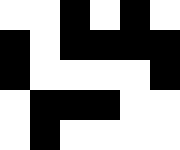[["white", "white", "black", "white", "black", "white"], ["black", "white", "black", "black", "black", "black"], ["black", "white", "white", "white", "white", "black"], ["white", "black", "black", "black", "white", "white"], ["white", "black", "white", "white", "white", "white"]]